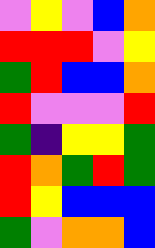[["violet", "yellow", "violet", "blue", "orange"], ["red", "red", "red", "violet", "yellow"], ["green", "red", "blue", "blue", "orange"], ["red", "violet", "violet", "violet", "red"], ["green", "indigo", "yellow", "yellow", "green"], ["red", "orange", "green", "red", "green"], ["red", "yellow", "blue", "blue", "blue"], ["green", "violet", "orange", "orange", "blue"]]